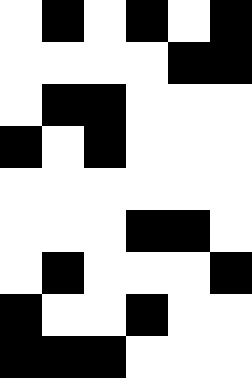[["white", "black", "white", "black", "white", "black"], ["white", "white", "white", "white", "black", "black"], ["white", "black", "black", "white", "white", "white"], ["black", "white", "black", "white", "white", "white"], ["white", "white", "white", "white", "white", "white"], ["white", "white", "white", "black", "black", "white"], ["white", "black", "white", "white", "white", "black"], ["black", "white", "white", "black", "white", "white"], ["black", "black", "black", "white", "white", "white"]]